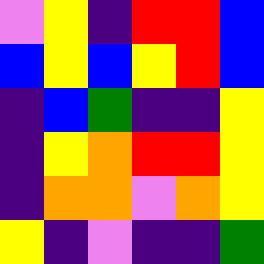[["violet", "yellow", "indigo", "red", "red", "blue"], ["blue", "yellow", "blue", "yellow", "red", "blue"], ["indigo", "blue", "green", "indigo", "indigo", "yellow"], ["indigo", "yellow", "orange", "red", "red", "yellow"], ["indigo", "orange", "orange", "violet", "orange", "yellow"], ["yellow", "indigo", "violet", "indigo", "indigo", "green"]]